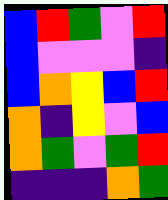[["blue", "red", "green", "violet", "red"], ["blue", "violet", "violet", "violet", "indigo"], ["blue", "orange", "yellow", "blue", "red"], ["orange", "indigo", "yellow", "violet", "blue"], ["orange", "green", "violet", "green", "red"], ["indigo", "indigo", "indigo", "orange", "green"]]